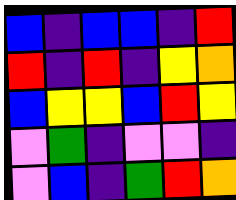[["blue", "indigo", "blue", "blue", "indigo", "red"], ["red", "indigo", "red", "indigo", "yellow", "orange"], ["blue", "yellow", "yellow", "blue", "red", "yellow"], ["violet", "green", "indigo", "violet", "violet", "indigo"], ["violet", "blue", "indigo", "green", "red", "orange"]]